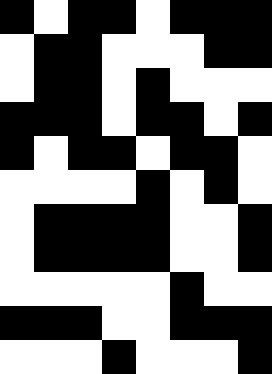[["black", "white", "black", "black", "white", "black", "black", "black"], ["white", "black", "black", "white", "white", "white", "black", "black"], ["white", "black", "black", "white", "black", "white", "white", "white"], ["black", "black", "black", "white", "black", "black", "white", "black"], ["black", "white", "black", "black", "white", "black", "black", "white"], ["white", "white", "white", "white", "black", "white", "black", "white"], ["white", "black", "black", "black", "black", "white", "white", "black"], ["white", "black", "black", "black", "black", "white", "white", "black"], ["white", "white", "white", "white", "white", "black", "white", "white"], ["black", "black", "black", "white", "white", "black", "black", "black"], ["white", "white", "white", "black", "white", "white", "white", "black"]]